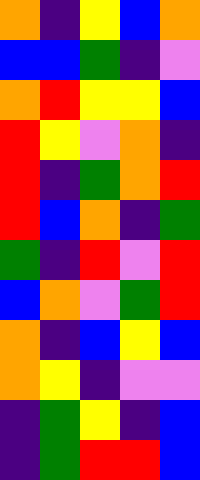[["orange", "indigo", "yellow", "blue", "orange"], ["blue", "blue", "green", "indigo", "violet"], ["orange", "red", "yellow", "yellow", "blue"], ["red", "yellow", "violet", "orange", "indigo"], ["red", "indigo", "green", "orange", "red"], ["red", "blue", "orange", "indigo", "green"], ["green", "indigo", "red", "violet", "red"], ["blue", "orange", "violet", "green", "red"], ["orange", "indigo", "blue", "yellow", "blue"], ["orange", "yellow", "indigo", "violet", "violet"], ["indigo", "green", "yellow", "indigo", "blue"], ["indigo", "green", "red", "red", "blue"]]